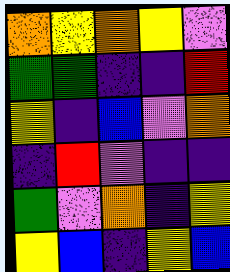[["orange", "yellow", "orange", "yellow", "violet"], ["green", "green", "indigo", "indigo", "red"], ["yellow", "indigo", "blue", "violet", "orange"], ["indigo", "red", "violet", "indigo", "indigo"], ["green", "violet", "orange", "indigo", "yellow"], ["yellow", "blue", "indigo", "yellow", "blue"]]